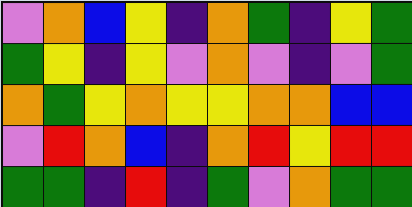[["violet", "orange", "blue", "yellow", "indigo", "orange", "green", "indigo", "yellow", "green"], ["green", "yellow", "indigo", "yellow", "violet", "orange", "violet", "indigo", "violet", "green"], ["orange", "green", "yellow", "orange", "yellow", "yellow", "orange", "orange", "blue", "blue"], ["violet", "red", "orange", "blue", "indigo", "orange", "red", "yellow", "red", "red"], ["green", "green", "indigo", "red", "indigo", "green", "violet", "orange", "green", "green"]]